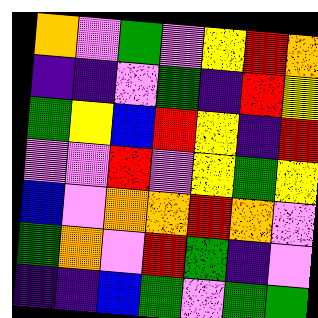[["orange", "violet", "green", "violet", "yellow", "red", "orange"], ["indigo", "indigo", "violet", "green", "indigo", "red", "yellow"], ["green", "yellow", "blue", "red", "yellow", "indigo", "red"], ["violet", "violet", "red", "violet", "yellow", "green", "yellow"], ["blue", "violet", "orange", "orange", "red", "orange", "violet"], ["green", "orange", "violet", "red", "green", "indigo", "violet"], ["indigo", "indigo", "blue", "green", "violet", "green", "green"]]